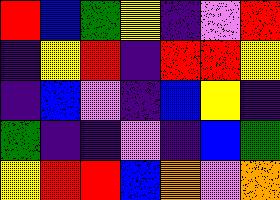[["red", "blue", "green", "yellow", "indigo", "violet", "red"], ["indigo", "yellow", "red", "indigo", "red", "red", "yellow"], ["indigo", "blue", "violet", "indigo", "blue", "yellow", "indigo"], ["green", "indigo", "indigo", "violet", "indigo", "blue", "green"], ["yellow", "red", "red", "blue", "orange", "violet", "orange"]]